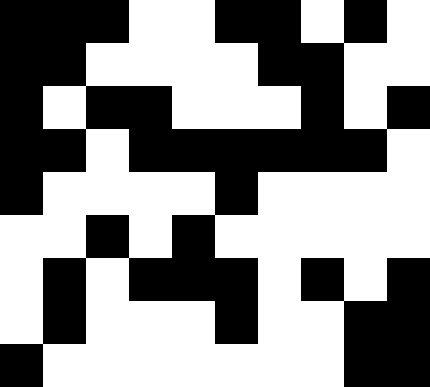[["black", "black", "black", "white", "white", "black", "black", "white", "black", "white"], ["black", "black", "white", "white", "white", "white", "black", "black", "white", "white"], ["black", "white", "black", "black", "white", "white", "white", "black", "white", "black"], ["black", "black", "white", "black", "black", "black", "black", "black", "black", "white"], ["black", "white", "white", "white", "white", "black", "white", "white", "white", "white"], ["white", "white", "black", "white", "black", "white", "white", "white", "white", "white"], ["white", "black", "white", "black", "black", "black", "white", "black", "white", "black"], ["white", "black", "white", "white", "white", "black", "white", "white", "black", "black"], ["black", "white", "white", "white", "white", "white", "white", "white", "black", "black"]]